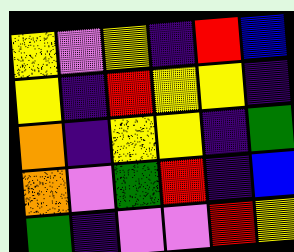[["yellow", "violet", "yellow", "indigo", "red", "blue"], ["yellow", "indigo", "red", "yellow", "yellow", "indigo"], ["orange", "indigo", "yellow", "yellow", "indigo", "green"], ["orange", "violet", "green", "red", "indigo", "blue"], ["green", "indigo", "violet", "violet", "red", "yellow"]]